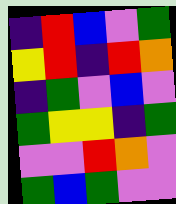[["indigo", "red", "blue", "violet", "green"], ["yellow", "red", "indigo", "red", "orange"], ["indigo", "green", "violet", "blue", "violet"], ["green", "yellow", "yellow", "indigo", "green"], ["violet", "violet", "red", "orange", "violet"], ["green", "blue", "green", "violet", "violet"]]